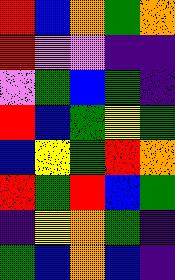[["red", "blue", "orange", "green", "orange"], ["red", "violet", "violet", "indigo", "indigo"], ["violet", "green", "blue", "green", "indigo"], ["red", "blue", "green", "yellow", "green"], ["blue", "yellow", "green", "red", "orange"], ["red", "green", "red", "blue", "green"], ["indigo", "yellow", "orange", "green", "indigo"], ["green", "blue", "orange", "blue", "indigo"]]